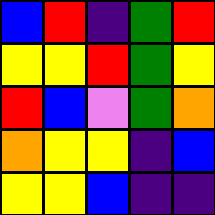[["blue", "red", "indigo", "green", "red"], ["yellow", "yellow", "red", "green", "yellow"], ["red", "blue", "violet", "green", "orange"], ["orange", "yellow", "yellow", "indigo", "blue"], ["yellow", "yellow", "blue", "indigo", "indigo"]]